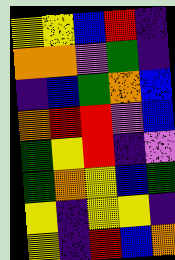[["yellow", "yellow", "blue", "red", "indigo"], ["orange", "orange", "violet", "green", "indigo"], ["indigo", "blue", "green", "orange", "blue"], ["orange", "red", "red", "violet", "blue"], ["green", "yellow", "red", "indigo", "violet"], ["green", "orange", "yellow", "blue", "green"], ["yellow", "indigo", "yellow", "yellow", "indigo"], ["yellow", "indigo", "red", "blue", "orange"]]